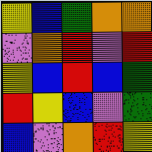[["yellow", "blue", "green", "orange", "orange"], ["violet", "orange", "red", "violet", "red"], ["yellow", "blue", "red", "blue", "green"], ["red", "yellow", "blue", "violet", "green"], ["blue", "violet", "orange", "red", "yellow"]]